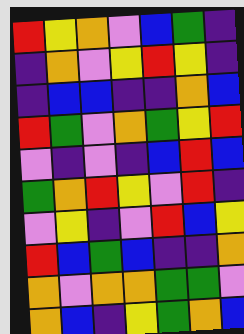[["red", "yellow", "orange", "violet", "blue", "green", "indigo"], ["indigo", "orange", "violet", "yellow", "red", "yellow", "indigo"], ["indigo", "blue", "blue", "indigo", "indigo", "orange", "blue"], ["red", "green", "violet", "orange", "green", "yellow", "red"], ["violet", "indigo", "violet", "indigo", "blue", "red", "blue"], ["green", "orange", "red", "yellow", "violet", "red", "indigo"], ["violet", "yellow", "indigo", "violet", "red", "blue", "yellow"], ["red", "blue", "green", "blue", "indigo", "indigo", "orange"], ["orange", "violet", "orange", "orange", "green", "green", "violet"], ["orange", "blue", "indigo", "yellow", "green", "orange", "blue"]]